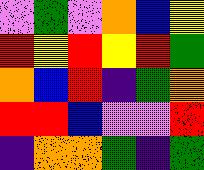[["violet", "green", "violet", "orange", "blue", "yellow"], ["red", "yellow", "red", "yellow", "red", "green"], ["orange", "blue", "red", "indigo", "green", "orange"], ["red", "red", "blue", "violet", "violet", "red"], ["indigo", "orange", "orange", "green", "indigo", "green"]]